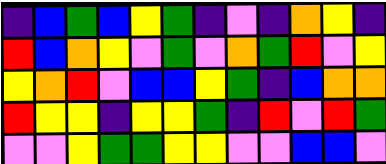[["indigo", "blue", "green", "blue", "yellow", "green", "indigo", "violet", "indigo", "orange", "yellow", "indigo"], ["red", "blue", "orange", "yellow", "violet", "green", "violet", "orange", "green", "red", "violet", "yellow"], ["yellow", "orange", "red", "violet", "blue", "blue", "yellow", "green", "indigo", "blue", "orange", "orange"], ["red", "yellow", "yellow", "indigo", "yellow", "yellow", "green", "indigo", "red", "violet", "red", "green"], ["violet", "violet", "yellow", "green", "green", "yellow", "yellow", "violet", "violet", "blue", "blue", "violet"]]